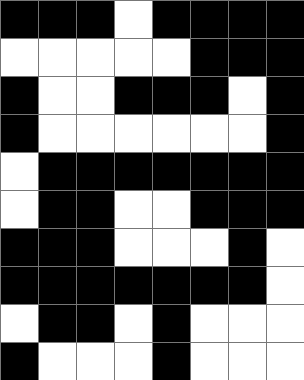[["black", "black", "black", "white", "black", "black", "black", "black"], ["white", "white", "white", "white", "white", "black", "black", "black"], ["black", "white", "white", "black", "black", "black", "white", "black"], ["black", "white", "white", "white", "white", "white", "white", "black"], ["white", "black", "black", "black", "black", "black", "black", "black"], ["white", "black", "black", "white", "white", "black", "black", "black"], ["black", "black", "black", "white", "white", "white", "black", "white"], ["black", "black", "black", "black", "black", "black", "black", "white"], ["white", "black", "black", "white", "black", "white", "white", "white"], ["black", "white", "white", "white", "black", "white", "white", "white"]]